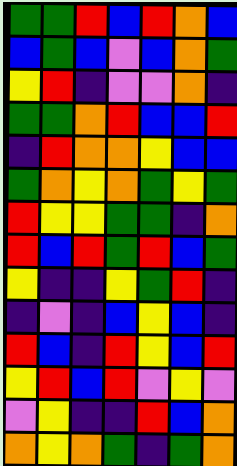[["green", "green", "red", "blue", "red", "orange", "blue"], ["blue", "green", "blue", "violet", "blue", "orange", "green"], ["yellow", "red", "indigo", "violet", "violet", "orange", "indigo"], ["green", "green", "orange", "red", "blue", "blue", "red"], ["indigo", "red", "orange", "orange", "yellow", "blue", "blue"], ["green", "orange", "yellow", "orange", "green", "yellow", "green"], ["red", "yellow", "yellow", "green", "green", "indigo", "orange"], ["red", "blue", "red", "green", "red", "blue", "green"], ["yellow", "indigo", "indigo", "yellow", "green", "red", "indigo"], ["indigo", "violet", "indigo", "blue", "yellow", "blue", "indigo"], ["red", "blue", "indigo", "red", "yellow", "blue", "red"], ["yellow", "red", "blue", "red", "violet", "yellow", "violet"], ["violet", "yellow", "indigo", "indigo", "red", "blue", "orange"], ["orange", "yellow", "orange", "green", "indigo", "green", "orange"]]